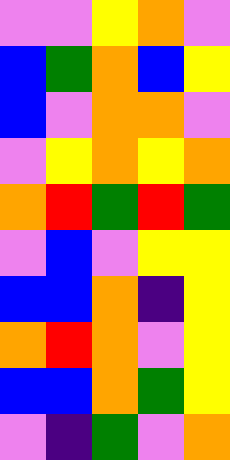[["violet", "violet", "yellow", "orange", "violet"], ["blue", "green", "orange", "blue", "yellow"], ["blue", "violet", "orange", "orange", "violet"], ["violet", "yellow", "orange", "yellow", "orange"], ["orange", "red", "green", "red", "green"], ["violet", "blue", "violet", "yellow", "yellow"], ["blue", "blue", "orange", "indigo", "yellow"], ["orange", "red", "orange", "violet", "yellow"], ["blue", "blue", "orange", "green", "yellow"], ["violet", "indigo", "green", "violet", "orange"]]